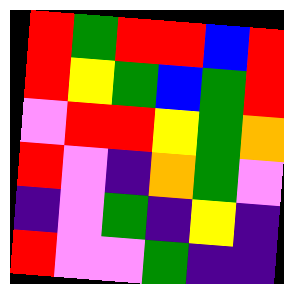[["red", "green", "red", "red", "blue", "red"], ["red", "yellow", "green", "blue", "green", "red"], ["violet", "red", "red", "yellow", "green", "orange"], ["red", "violet", "indigo", "orange", "green", "violet"], ["indigo", "violet", "green", "indigo", "yellow", "indigo"], ["red", "violet", "violet", "green", "indigo", "indigo"]]